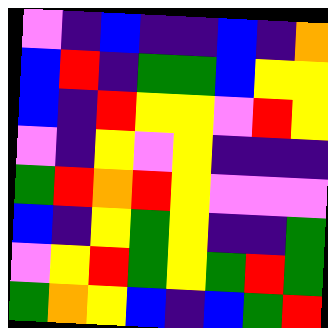[["violet", "indigo", "blue", "indigo", "indigo", "blue", "indigo", "orange"], ["blue", "red", "indigo", "green", "green", "blue", "yellow", "yellow"], ["blue", "indigo", "red", "yellow", "yellow", "violet", "red", "yellow"], ["violet", "indigo", "yellow", "violet", "yellow", "indigo", "indigo", "indigo"], ["green", "red", "orange", "red", "yellow", "violet", "violet", "violet"], ["blue", "indigo", "yellow", "green", "yellow", "indigo", "indigo", "green"], ["violet", "yellow", "red", "green", "yellow", "green", "red", "green"], ["green", "orange", "yellow", "blue", "indigo", "blue", "green", "red"]]